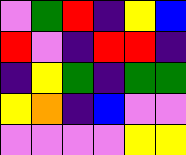[["violet", "green", "red", "indigo", "yellow", "blue"], ["red", "violet", "indigo", "red", "red", "indigo"], ["indigo", "yellow", "green", "indigo", "green", "green"], ["yellow", "orange", "indigo", "blue", "violet", "violet"], ["violet", "violet", "violet", "violet", "yellow", "yellow"]]